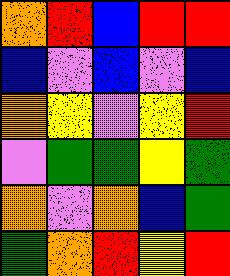[["orange", "red", "blue", "red", "red"], ["blue", "violet", "blue", "violet", "blue"], ["orange", "yellow", "violet", "yellow", "red"], ["violet", "green", "green", "yellow", "green"], ["orange", "violet", "orange", "blue", "green"], ["green", "orange", "red", "yellow", "red"]]